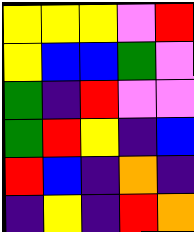[["yellow", "yellow", "yellow", "violet", "red"], ["yellow", "blue", "blue", "green", "violet"], ["green", "indigo", "red", "violet", "violet"], ["green", "red", "yellow", "indigo", "blue"], ["red", "blue", "indigo", "orange", "indigo"], ["indigo", "yellow", "indigo", "red", "orange"]]